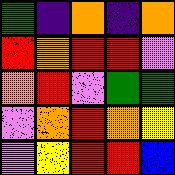[["green", "indigo", "orange", "indigo", "orange"], ["red", "orange", "red", "red", "violet"], ["orange", "red", "violet", "green", "green"], ["violet", "orange", "red", "orange", "yellow"], ["violet", "yellow", "red", "red", "blue"]]